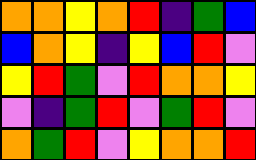[["orange", "orange", "yellow", "orange", "red", "indigo", "green", "blue"], ["blue", "orange", "yellow", "indigo", "yellow", "blue", "red", "violet"], ["yellow", "red", "green", "violet", "red", "orange", "orange", "yellow"], ["violet", "indigo", "green", "red", "violet", "green", "red", "violet"], ["orange", "green", "red", "violet", "yellow", "orange", "orange", "red"]]